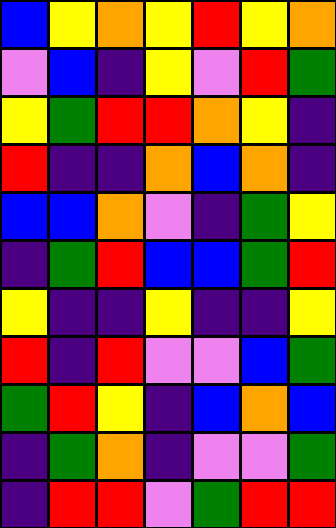[["blue", "yellow", "orange", "yellow", "red", "yellow", "orange"], ["violet", "blue", "indigo", "yellow", "violet", "red", "green"], ["yellow", "green", "red", "red", "orange", "yellow", "indigo"], ["red", "indigo", "indigo", "orange", "blue", "orange", "indigo"], ["blue", "blue", "orange", "violet", "indigo", "green", "yellow"], ["indigo", "green", "red", "blue", "blue", "green", "red"], ["yellow", "indigo", "indigo", "yellow", "indigo", "indigo", "yellow"], ["red", "indigo", "red", "violet", "violet", "blue", "green"], ["green", "red", "yellow", "indigo", "blue", "orange", "blue"], ["indigo", "green", "orange", "indigo", "violet", "violet", "green"], ["indigo", "red", "red", "violet", "green", "red", "red"]]